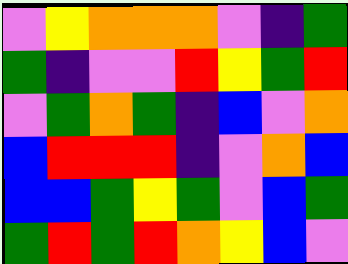[["violet", "yellow", "orange", "orange", "orange", "violet", "indigo", "green"], ["green", "indigo", "violet", "violet", "red", "yellow", "green", "red"], ["violet", "green", "orange", "green", "indigo", "blue", "violet", "orange"], ["blue", "red", "red", "red", "indigo", "violet", "orange", "blue"], ["blue", "blue", "green", "yellow", "green", "violet", "blue", "green"], ["green", "red", "green", "red", "orange", "yellow", "blue", "violet"]]